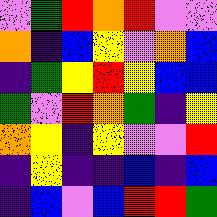[["violet", "green", "red", "orange", "red", "violet", "violet"], ["orange", "indigo", "blue", "yellow", "violet", "orange", "blue"], ["indigo", "green", "yellow", "red", "yellow", "blue", "blue"], ["green", "violet", "red", "orange", "green", "indigo", "yellow"], ["orange", "yellow", "indigo", "yellow", "violet", "violet", "red"], ["indigo", "yellow", "indigo", "indigo", "blue", "indigo", "blue"], ["indigo", "blue", "violet", "blue", "red", "red", "green"]]